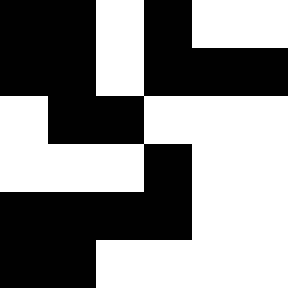[["black", "black", "white", "black", "white", "white"], ["black", "black", "white", "black", "black", "black"], ["white", "black", "black", "white", "white", "white"], ["white", "white", "white", "black", "white", "white"], ["black", "black", "black", "black", "white", "white"], ["black", "black", "white", "white", "white", "white"]]